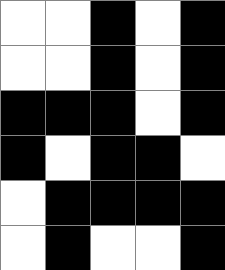[["white", "white", "black", "white", "black"], ["white", "white", "black", "white", "black"], ["black", "black", "black", "white", "black"], ["black", "white", "black", "black", "white"], ["white", "black", "black", "black", "black"], ["white", "black", "white", "white", "black"]]